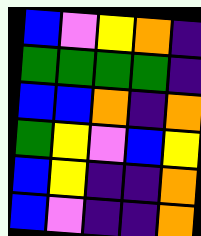[["blue", "violet", "yellow", "orange", "indigo"], ["green", "green", "green", "green", "indigo"], ["blue", "blue", "orange", "indigo", "orange"], ["green", "yellow", "violet", "blue", "yellow"], ["blue", "yellow", "indigo", "indigo", "orange"], ["blue", "violet", "indigo", "indigo", "orange"]]